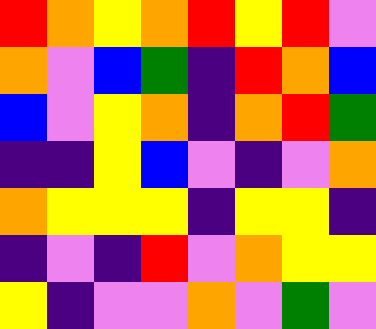[["red", "orange", "yellow", "orange", "red", "yellow", "red", "violet"], ["orange", "violet", "blue", "green", "indigo", "red", "orange", "blue"], ["blue", "violet", "yellow", "orange", "indigo", "orange", "red", "green"], ["indigo", "indigo", "yellow", "blue", "violet", "indigo", "violet", "orange"], ["orange", "yellow", "yellow", "yellow", "indigo", "yellow", "yellow", "indigo"], ["indigo", "violet", "indigo", "red", "violet", "orange", "yellow", "yellow"], ["yellow", "indigo", "violet", "violet", "orange", "violet", "green", "violet"]]